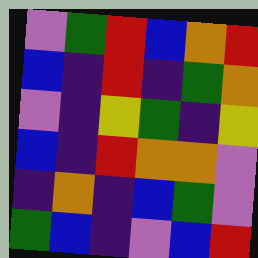[["violet", "green", "red", "blue", "orange", "red"], ["blue", "indigo", "red", "indigo", "green", "orange"], ["violet", "indigo", "yellow", "green", "indigo", "yellow"], ["blue", "indigo", "red", "orange", "orange", "violet"], ["indigo", "orange", "indigo", "blue", "green", "violet"], ["green", "blue", "indigo", "violet", "blue", "red"]]